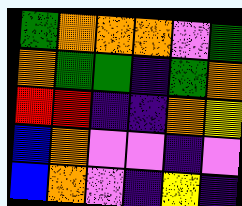[["green", "orange", "orange", "orange", "violet", "green"], ["orange", "green", "green", "indigo", "green", "orange"], ["red", "red", "indigo", "indigo", "orange", "yellow"], ["blue", "orange", "violet", "violet", "indigo", "violet"], ["blue", "orange", "violet", "indigo", "yellow", "indigo"]]